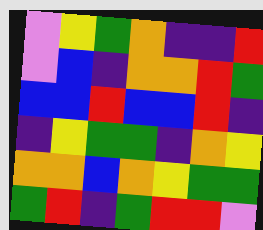[["violet", "yellow", "green", "orange", "indigo", "indigo", "red"], ["violet", "blue", "indigo", "orange", "orange", "red", "green"], ["blue", "blue", "red", "blue", "blue", "red", "indigo"], ["indigo", "yellow", "green", "green", "indigo", "orange", "yellow"], ["orange", "orange", "blue", "orange", "yellow", "green", "green"], ["green", "red", "indigo", "green", "red", "red", "violet"]]